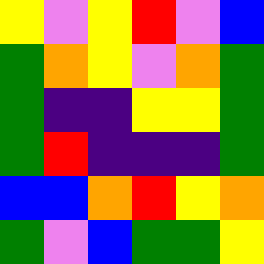[["yellow", "violet", "yellow", "red", "violet", "blue"], ["green", "orange", "yellow", "violet", "orange", "green"], ["green", "indigo", "indigo", "yellow", "yellow", "green"], ["green", "red", "indigo", "indigo", "indigo", "green"], ["blue", "blue", "orange", "red", "yellow", "orange"], ["green", "violet", "blue", "green", "green", "yellow"]]